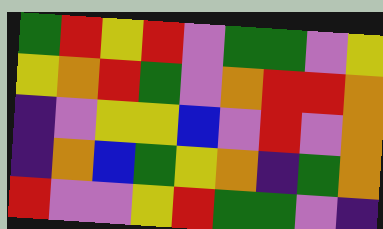[["green", "red", "yellow", "red", "violet", "green", "green", "violet", "yellow"], ["yellow", "orange", "red", "green", "violet", "orange", "red", "red", "orange"], ["indigo", "violet", "yellow", "yellow", "blue", "violet", "red", "violet", "orange"], ["indigo", "orange", "blue", "green", "yellow", "orange", "indigo", "green", "orange"], ["red", "violet", "violet", "yellow", "red", "green", "green", "violet", "indigo"]]